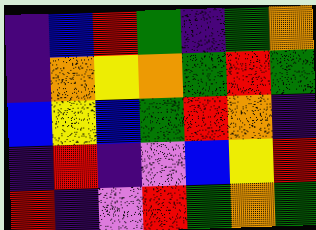[["indigo", "blue", "red", "green", "indigo", "green", "orange"], ["indigo", "orange", "yellow", "orange", "green", "red", "green"], ["blue", "yellow", "blue", "green", "red", "orange", "indigo"], ["indigo", "red", "indigo", "violet", "blue", "yellow", "red"], ["red", "indigo", "violet", "red", "green", "orange", "green"]]